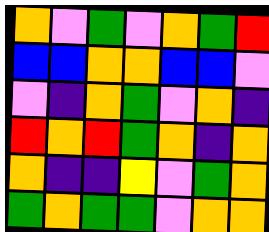[["orange", "violet", "green", "violet", "orange", "green", "red"], ["blue", "blue", "orange", "orange", "blue", "blue", "violet"], ["violet", "indigo", "orange", "green", "violet", "orange", "indigo"], ["red", "orange", "red", "green", "orange", "indigo", "orange"], ["orange", "indigo", "indigo", "yellow", "violet", "green", "orange"], ["green", "orange", "green", "green", "violet", "orange", "orange"]]